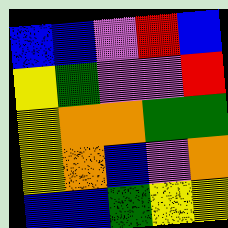[["blue", "blue", "violet", "red", "blue"], ["yellow", "green", "violet", "violet", "red"], ["yellow", "orange", "orange", "green", "green"], ["yellow", "orange", "blue", "violet", "orange"], ["blue", "blue", "green", "yellow", "yellow"]]